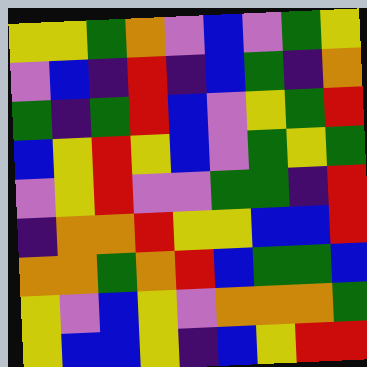[["yellow", "yellow", "green", "orange", "violet", "blue", "violet", "green", "yellow"], ["violet", "blue", "indigo", "red", "indigo", "blue", "green", "indigo", "orange"], ["green", "indigo", "green", "red", "blue", "violet", "yellow", "green", "red"], ["blue", "yellow", "red", "yellow", "blue", "violet", "green", "yellow", "green"], ["violet", "yellow", "red", "violet", "violet", "green", "green", "indigo", "red"], ["indigo", "orange", "orange", "red", "yellow", "yellow", "blue", "blue", "red"], ["orange", "orange", "green", "orange", "red", "blue", "green", "green", "blue"], ["yellow", "violet", "blue", "yellow", "violet", "orange", "orange", "orange", "green"], ["yellow", "blue", "blue", "yellow", "indigo", "blue", "yellow", "red", "red"]]